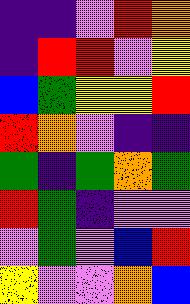[["indigo", "indigo", "violet", "red", "orange"], ["indigo", "red", "red", "violet", "yellow"], ["blue", "green", "yellow", "yellow", "red"], ["red", "orange", "violet", "indigo", "indigo"], ["green", "indigo", "green", "orange", "green"], ["red", "green", "indigo", "violet", "violet"], ["violet", "green", "violet", "blue", "red"], ["yellow", "violet", "violet", "orange", "blue"]]